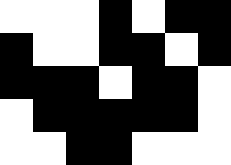[["white", "white", "white", "black", "white", "black", "black"], ["black", "white", "white", "black", "black", "white", "black"], ["black", "black", "black", "white", "black", "black", "white"], ["white", "black", "black", "black", "black", "black", "white"], ["white", "white", "black", "black", "white", "white", "white"]]